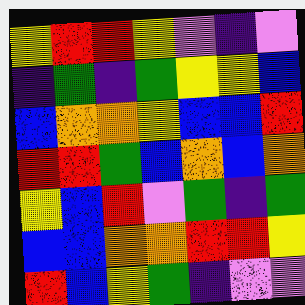[["yellow", "red", "red", "yellow", "violet", "indigo", "violet"], ["indigo", "green", "indigo", "green", "yellow", "yellow", "blue"], ["blue", "orange", "orange", "yellow", "blue", "blue", "red"], ["red", "red", "green", "blue", "orange", "blue", "orange"], ["yellow", "blue", "red", "violet", "green", "indigo", "green"], ["blue", "blue", "orange", "orange", "red", "red", "yellow"], ["red", "blue", "yellow", "green", "indigo", "violet", "violet"]]